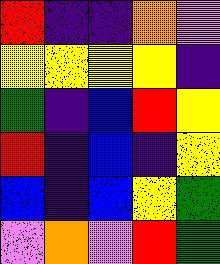[["red", "indigo", "indigo", "orange", "violet"], ["yellow", "yellow", "yellow", "yellow", "indigo"], ["green", "indigo", "blue", "red", "yellow"], ["red", "indigo", "blue", "indigo", "yellow"], ["blue", "indigo", "blue", "yellow", "green"], ["violet", "orange", "violet", "red", "green"]]